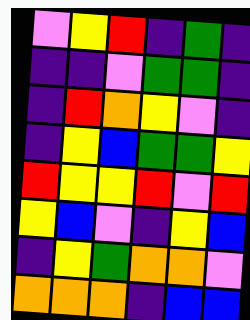[["violet", "yellow", "red", "indigo", "green", "indigo"], ["indigo", "indigo", "violet", "green", "green", "indigo"], ["indigo", "red", "orange", "yellow", "violet", "indigo"], ["indigo", "yellow", "blue", "green", "green", "yellow"], ["red", "yellow", "yellow", "red", "violet", "red"], ["yellow", "blue", "violet", "indigo", "yellow", "blue"], ["indigo", "yellow", "green", "orange", "orange", "violet"], ["orange", "orange", "orange", "indigo", "blue", "blue"]]